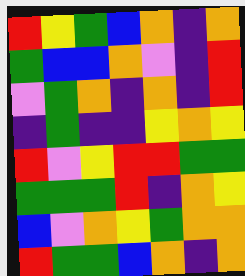[["red", "yellow", "green", "blue", "orange", "indigo", "orange"], ["green", "blue", "blue", "orange", "violet", "indigo", "red"], ["violet", "green", "orange", "indigo", "orange", "indigo", "red"], ["indigo", "green", "indigo", "indigo", "yellow", "orange", "yellow"], ["red", "violet", "yellow", "red", "red", "green", "green"], ["green", "green", "green", "red", "indigo", "orange", "yellow"], ["blue", "violet", "orange", "yellow", "green", "orange", "orange"], ["red", "green", "green", "blue", "orange", "indigo", "orange"]]